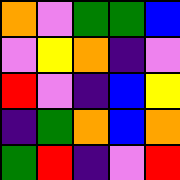[["orange", "violet", "green", "green", "blue"], ["violet", "yellow", "orange", "indigo", "violet"], ["red", "violet", "indigo", "blue", "yellow"], ["indigo", "green", "orange", "blue", "orange"], ["green", "red", "indigo", "violet", "red"]]